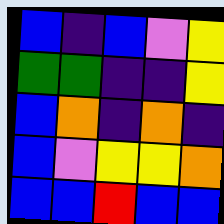[["blue", "indigo", "blue", "violet", "yellow"], ["green", "green", "indigo", "indigo", "yellow"], ["blue", "orange", "indigo", "orange", "indigo"], ["blue", "violet", "yellow", "yellow", "orange"], ["blue", "blue", "red", "blue", "blue"]]